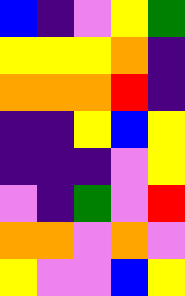[["blue", "indigo", "violet", "yellow", "green"], ["yellow", "yellow", "yellow", "orange", "indigo"], ["orange", "orange", "orange", "red", "indigo"], ["indigo", "indigo", "yellow", "blue", "yellow"], ["indigo", "indigo", "indigo", "violet", "yellow"], ["violet", "indigo", "green", "violet", "red"], ["orange", "orange", "violet", "orange", "violet"], ["yellow", "violet", "violet", "blue", "yellow"]]